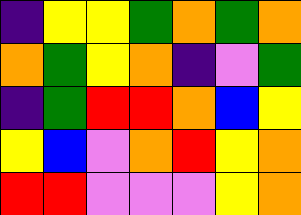[["indigo", "yellow", "yellow", "green", "orange", "green", "orange"], ["orange", "green", "yellow", "orange", "indigo", "violet", "green"], ["indigo", "green", "red", "red", "orange", "blue", "yellow"], ["yellow", "blue", "violet", "orange", "red", "yellow", "orange"], ["red", "red", "violet", "violet", "violet", "yellow", "orange"]]